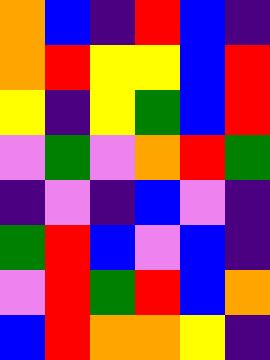[["orange", "blue", "indigo", "red", "blue", "indigo"], ["orange", "red", "yellow", "yellow", "blue", "red"], ["yellow", "indigo", "yellow", "green", "blue", "red"], ["violet", "green", "violet", "orange", "red", "green"], ["indigo", "violet", "indigo", "blue", "violet", "indigo"], ["green", "red", "blue", "violet", "blue", "indigo"], ["violet", "red", "green", "red", "blue", "orange"], ["blue", "red", "orange", "orange", "yellow", "indigo"]]